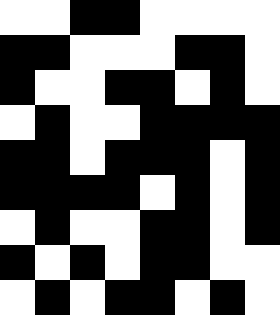[["white", "white", "black", "black", "white", "white", "white", "white"], ["black", "black", "white", "white", "white", "black", "black", "white"], ["black", "white", "white", "black", "black", "white", "black", "white"], ["white", "black", "white", "white", "black", "black", "black", "black"], ["black", "black", "white", "black", "black", "black", "white", "black"], ["black", "black", "black", "black", "white", "black", "white", "black"], ["white", "black", "white", "white", "black", "black", "white", "black"], ["black", "white", "black", "white", "black", "black", "white", "white"], ["white", "black", "white", "black", "black", "white", "black", "white"]]